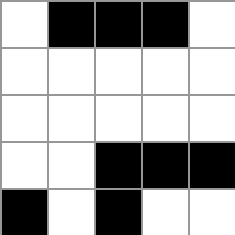[["white", "black", "black", "black", "white"], ["white", "white", "white", "white", "white"], ["white", "white", "white", "white", "white"], ["white", "white", "black", "black", "black"], ["black", "white", "black", "white", "white"]]